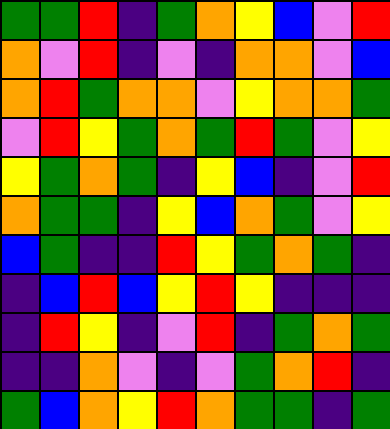[["green", "green", "red", "indigo", "green", "orange", "yellow", "blue", "violet", "red"], ["orange", "violet", "red", "indigo", "violet", "indigo", "orange", "orange", "violet", "blue"], ["orange", "red", "green", "orange", "orange", "violet", "yellow", "orange", "orange", "green"], ["violet", "red", "yellow", "green", "orange", "green", "red", "green", "violet", "yellow"], ["yellow", "green", "orange", "green", "indigo", "yellow", "blue", "indigo", "violet", "red"], ["orange", "green", "green", "indigo", "yellow", "blue", "orange", "green", "violet", "yellow"], ["blue", "green", "indigo", "indigo", "red", "yellow", "green", "orange", "green", "indigo"], ["indigo", "blue", "red", "blue", "yellow", "red", "yellow", "indigo", "indigo", "indigo"], ["indigo", "red", "yellow", "indigo", "violet", "red", "indigo", "green", "orange", "green"], ["indigo", "indigo", "orange", "violet", "indigo", "violet", "green", "orange", "red", "indigo"], ["green", "blue", "orange", "yellow", "red", "orange", "green", "green", "indigo", "green"]]